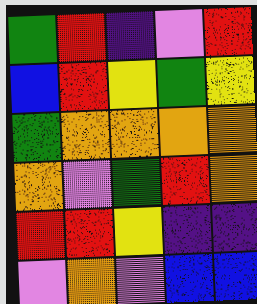[["green", "red", "indigo", "violet", "red"], ["blue", "red", "yellow", "green", "yellow"], ["green", "orange", "orange", "orange", "orange"], ["orange", "violet", "green", "red", "orange"], ["red", "red", "yellow", "indigo", "indigo"], ["violet", "orange", "violet", "blue", "blue"]]